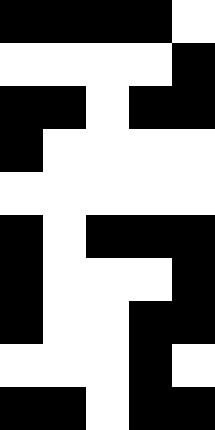[["black", "black", "black", "black", "white"], ["white", "white", "white", "white", "black"], ["black", "black", "white", "black", "black"], ["black", "white", "white", "white", "white"], ["white", "white", "white", "white", "white"], ["black", "white", "black", "black", "black"], ["black", "white", "white", "white", "black"], ["black", "white", "white", "black", "black"], ["white", "white", "white", "black", "white"], ["black", "black", "white", "black", "black"]]